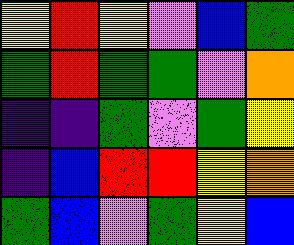[["yellow", "red", "yellow", "violet", "blue", "green"], ["green", "red", "green", "green", "violet", "orange"], ["indigo", "indigo", "green", "violet", "green", "yellow"], ["indigo", "blue", "red", "red", "yellow", "orange"], ["green", "blue", "violet", "green", "yellow", "blue"]]